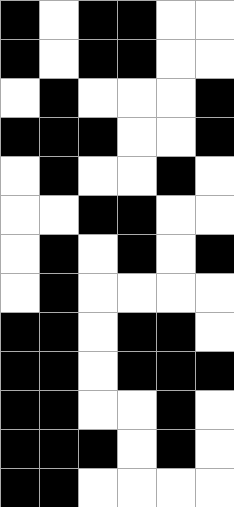[["black", "white", "black", "black", "white", "white"], ["black", "white", "black", "black", "white", "white"], ["white", "black", "white", "white", "white", "black"], ["black", "black", "black", "white", "white", "black"], ["white", "black", "white", "white", "black", "white"], ["white", "white", "black", "black", "white", "white"], ["white", "black", "white", "black", "white", "black"], ["white", "black", "white", "white", "white", "white"], ["black", "black", "white", "black", "black", "white"], ["black", "black", "white", "black", "black", "black"], ["black", "black", "white", "white", "black", "white"], ["black", "black", "black", "white", "black", "white"], ["black", "black", "white", "white", "white", "white"]]